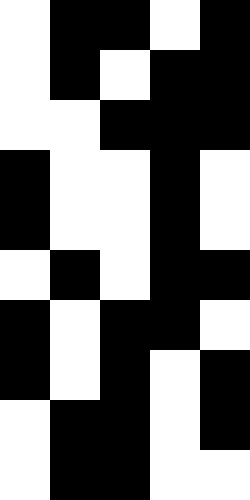[["white", "black", "black", "white", "black"], ["white", "black", "white", "black", "black"], ["white", "white", "black", "black", "black"], ["black", "white", "white", "black", "white"], ["black", "white", "white", "black", "white"], ["white", "black", "white", "black", "black"], ["black", "white", "black", "black", "white"], ["black", "white", "black", "white", "black"], ["white", "black", "black", "white", "black"], ["white", "black", "black", "white", "white"]]